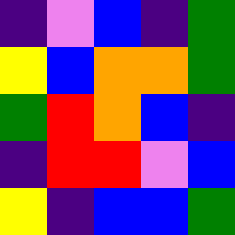[["indigo", "violet", "blue", "indigo", "green"], ["yellow", "blue", "orange", "orange", "green"], ["green", "red", "orange", "blue", "indigo"], ["indigo", "red", "red", "violet", "blue"], ["yellow", "indigo", "blue", "blue", "green"]]